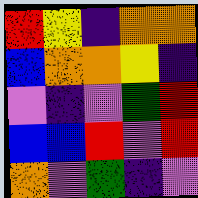[["red", "yellow", "indigo", "orange", "orange"], ["blue", "orange", "orange", "yellow", "indigo"], ["violet", "indigo", "violet", "green", "red"], ["blue", "blue", "red", "violet", "red"], ["orange", "violet", "green", "indigo", "violet"]]